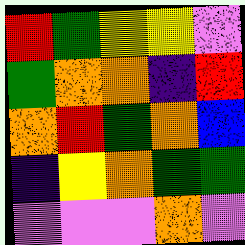[["red", "green", "yellow", "yellow", "violet"], ["green", "orange", "orange", "indigo", "red"], ["orange", "red", "green", "orange", "blue"], ["indigo", "yellow", "orange", "green", "green"], ["violet", "violet", "violet", "orange", "violet"]]